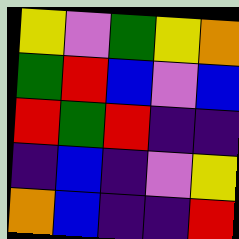[["yellow", "violet", "green", "yellow", "orange"], ["green", "red", "blue", "violet", "blue"], ["red", "green", "red", "indigo", "indigo"], ["indigo", "blue", "indigo", "violet", "yellow"], ["orange", "blue", "indigo", "indigo", "red"]]